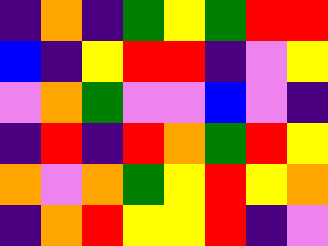[["indigo", "orange", "indigo", "green", "yellow", "green", "red", "red"], ["blue", "indigo", "yellow", "red", "red", "indigo", "violet", "yellow"], ["violet", "orange", "green", "violet", "violet", "blue", "violet", "indigo"], ["indigo", "red", "indigo", "red", "orange", "green", "red", "yellow"], ["orange", "violet", "orange", "green", "yellow", "red", "yellow", "orange"], ["indigo", "orange", "red", "yellow", "yellow", "red", "indigo", "violet"]]